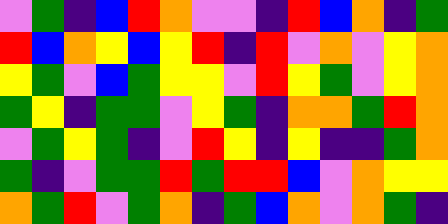[["violet", "green", "indigo", "blue", "red", "orange", "violet", "violet", "indigo", "red", "blue", "orange", "indigo", "green"], ["red", "blue", "orange", "yellow", "blue", "yellow", "red", "indigo", "red", "violet", "orange", "violet", "yellow", "orange"], ["yellow", "green", "violet", "blue", "green", "yellow", "yellow", "violet", "red", "yellow", "green", "violet", "yellow", "orange"], ["green", "yellow", "indigo", "green", "green", "violet", "yellow", "green", "indigo", "orange", "orange", "green", "red", "orange"], ["violet", "green", "yellow", "green", "indigo", "violet", "red", "yellow", "indigo", "yellow", "indigo", "indigo", "green", "orange"], ["green", "indigo", "violet", "green", "green", "red", "green", "red", "red", "blue", "violet", "orange", "yellow", "yellow"], ["orange", "green", "red", "violet", "green", "orange", "indigo", "green", "blue", "orange", "violet", "orange", "green", "indigo"]]